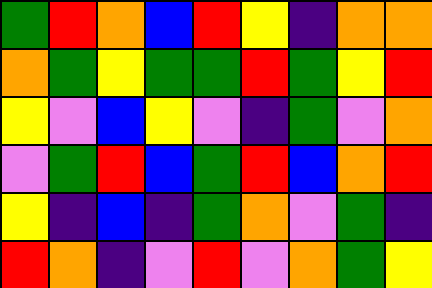[["green", "red", "orange", "blue", "red", "yellow", "indigo", "orange", "orange"], ["orange", "green", "yellow", "green", "green", "red", "green", "yellow", "red"], ["yellow", "violet", "blue", "yellow", "violet", "indigo", "green", "violet", "orange"], ["violet", "green", "red", "blue", "green", "red", "blue", "orange", "red"], ["yellow", "indigo", "blue", "indigo", "green", "orange", "violet", "green", "indigo"], ["red", "orange", "indigo", "violet", "red", "violet", "orange", "green", "yellow"]]